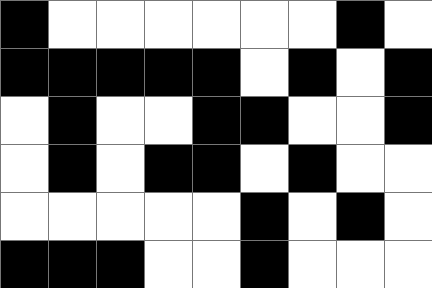[["black", "white", "white", "white", "white", "white", "white", "black", "white"], ["black", "black", "black", "black", "black", "white", "black", "white", "black"], ["white", "black", "white", "white", "black", "black", "white", "white", "black"], ["white", "black", "white", "black", "black", "white", "black", "white", "white"], ["white", "white", "white", "white", "white", "black", "white", "black", "white"], ["black", "black", "black", "white", "white", "black", "white", "white", "white"]]